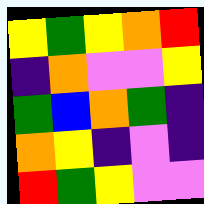[["yellow", "green", "yellow", "orange", "red"], ["indigo", "orange", "violet", "violet", "yellow"], ["green", "blue", "orange", "green", "indigo"], ["orange", "yellow", "indigo", "violet", "indigo"], ["red", "green", "yellow", "violet", "violet"]]